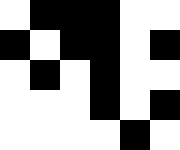[["white", "black", "black", "black", "white", "white"], ["black", "white", "black", "black", "white", "black"], ["white", "black", "white", "black", "white", "white"], ["white", "white", "white", "black", "white", "black"], ["white", "white", "white", "white", "black", "white"]]